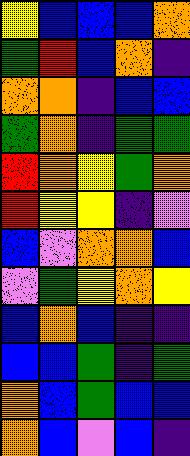[["yellow", "blue", "blue", "blue", "orange"], ["green", "red", "blue", "orange", "indigo"], ["orange", "orange", "indigo", "blue", "blue"], ["green", "orange", "indigo", "green", "green"], ["red", "orange", "yellow", "green", "orange"], ["red", "yellow", "yellow", "indigo", "violet"], ["blue", "violet", "orange", "orange", "blue"], ["violet", "green", "yellow", "orange", "yellow"], ["blue", "orange", "blue", "indigo", "indigo"], ["blue", "blue", "green", "indigo", "green"], ["orange", "blue", "green", "blue", "blue"], ["orange", "blue", "violet", "blue", "indigo"]]